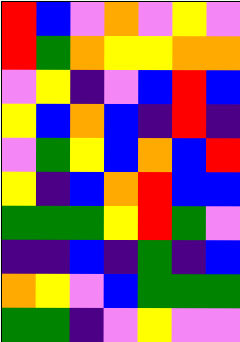[["red", "blue", "violet", "orange", "violet", "yellow", "violet"], ["red", "green", "orange", "yellow", "yellow", "orange", "orange"], ["violet", "yellow", "indigo", "violet", "blue", "red", "blue"], ["yellow", "blue", "orange", "blue", "indigo", "red", "indigo"], ["violet", "green", "yellow", "blue", "orange", "blue", "red"], ["yellow", "indigo", "blue", "orange", "red", "blue", "blue"], ["green", "green", "green", "yellow", "red", "green", "violet"], ["indigo", "indigo", "blue", "indigo", "green", "indigo", "blue"], ["orange", "yellow", "violet", "blue", "green", "green", "green"], ["green", "green", "indigo", "violet", "yellow", "violet", "violet"]]